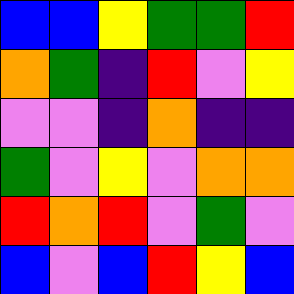[["blue", "blue", "yellow", "green", "green", "red"], ["orange", "green", "indigo", "red", "violet", "yellow"], ["violet", "violet", "indigo", "orange", "indigo", "indigo"], ["green", "violet", "yellow", "violet", "orange", "orange"], ["red", "orange", "red", "violet", "green", "violet"], ["blue", "violet", "blue", "red", "yellow", "blue"]]